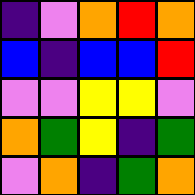[["indigo", "violet", "orange", "red", "orange"], ["blue", "indigo", "blue", "blue", "red"], ["violet", "violet", "yellow", "yellow", "violet"], ["orange", "green", "yellow", "indigo", "green"], ["violet", "orange", "indigo", "green", "orange"]]